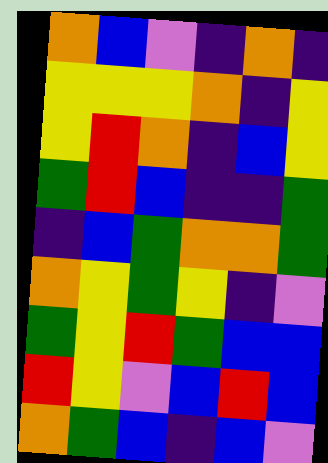[["orange", "blue", "violet", "indigo", "orange", "indigo"], ["yellow", "yellow", "yellow", "orange", "indigo", "yellow"], ["yellow", "red", "orange", "indigo", "blue", "yellow"], ["green", "red", "blue", "indigo", "indigo", "green"], ["indigo", "blue", "green", "orange", "orange", "green"], ["orange", "yellow", "green", "yellow", "indigo", "violet"], ["green", "yellow", "red", "green", "blue", "blue"], ["red", "yellow", "violet", "blue", "red", "blue"], ["orange", "green", "blue", "indigo", "blue", "violet"]]